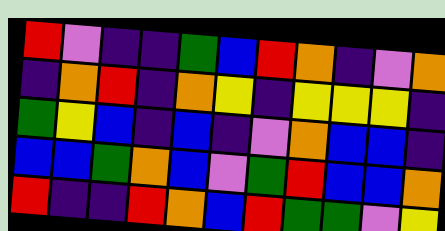[["red", "violet", "indigo", "indigo", "green", "blue", "red", "orange", "indigo", "violet", "orange"], ["indigo", "orange", "red", "indigo", "orange", "yellow", "indigo", "yellow", "yellow", "yellow", "indigo"], ["green", "yellow", "blue", "indigo", "blue", "indigo", "violet", "orange", "blue", "blue", "indigo"], ["blue", "blue", "green", "orange", "blue", "violet", "green", "red", "blue", "blue", "orange"], ["red", "indigo", "indigo", "red", "orange", "blue", "red", "green", "green", "violet", "yellow"]]